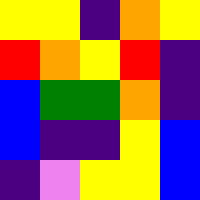[["yellow", "yellow", "indigo", "orange", "yellow"], ["red", "orange", "yellow", "red", "indigo"], ["blue", "green", "green", "orange", "indigo"], ["blue", "indigo", "indigo", "yellow", "blue"], ["indigo", "violet", "yellow", "yellow", "blue"]]